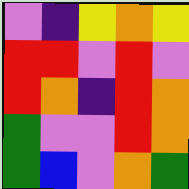[["violet", "indigo", "yellow", "orange", "yellow"], ["red", "red", "violet", "red", "violet"], ["red", "orange", "indigo", "red", "orange"], ["green", "violet", "violet", "red", "orange"], ["green", "blue", "violet", "orange", "green"]]